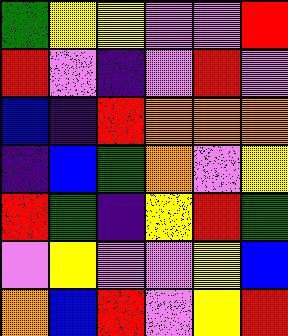[["green", "yellow", "yellow", "violet", "violet", "red"], ["red", "violet", "indigo", "violet", "red", "violet"], ["blue", "indigo", "red", "orange", "orange", "orange"], ["indigo", "blue", "green", "orange", "violet", "yellow"], ["red", "green", "indigo", "yellow", "red", "green"], ["violet", "yellow", "violet", "violet", "yellow", "blue"], ["orange", "blue", "red", "violet", "yellow", "red"]]